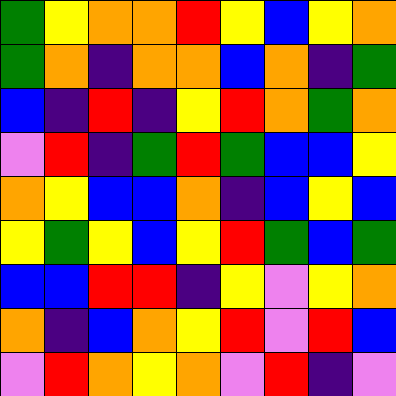[["green", "yellow", "orange", "orange", "red", "yellow", "blue", "yellow", "orange"], ["green", "orange", "indigo", "orange", "orange", "blue", "orange", "indigo", "green"], ["blue", "indigo", "red", "indigo", "yellow", "red", "orange", "green", "orange"], ["violet", "red", "indigo", "green", "red", "green", "blue", "blue", "yellow"], ["orange", "yellow", "blue", "blue", "orange", "indigo", "blue", "yellow", "blue"], ["yellow", "green", "yellow", "blue", "yellow", "red", "green", "blue", "green"], ["blue", "blue", "red", "red", "indigo", "yellow", "violet", "yellow", "orange"], ["orange", "indigo", "blue", "orange", "yellow", "red", "violet", "red", "blue"], ["violet", "red", "orange", "yellow", "orange", "violet", "red", "indigo", "violet"]]